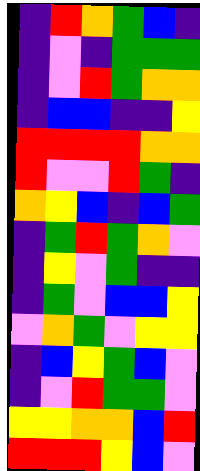[["indigo", "red", "orange", "green", "blue", "indigo"], ["indigo", "violet", "indigo", "green", "green", "green"], ["indigo", "violet", "red", "green", "orange", "orange"], ["indigo", "blue", "blue", "indigo", "indigo", "yellow"], ["red", "red", "red", "red", "orange", "orange"], ["red", "violet", "violet", "red", "green", "indigo"], ["orange", "yellow", "blue", "indigo", "blue", "green"], ["indigo", "green", "red", "green", "orange", "violet"], ["indigo", "yellow", "violet", "green", "indigo", "indigo"], ["indigo", "green", "violet", "blue", "blue", "yellow"], ["violet", "orange", "green", "violet", "yellow", "yellow"], ["indigo", "blue", "yellow", "green", "blue", "violet"], ["indigo", "violet", "red", "green", "green", "violet"], ["yellow", "yellow", "orange", "orange", "blue", "red"], ["red", "red", "red", "yellow", "blue", "violet"]]